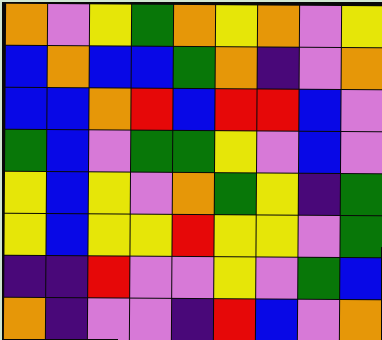[["orange", "violet", "yellow", "green", "orange", "yellow", "orange", "violet", "yellow"], ["blue", "orange", "blue", "blue", "green", "orange", "indigo", "violet", "orange"], ["blue", "blue", "orange", "red", "blue", "red", "red", "blue", "violet"], ["green", "blue", "violet", "green", "green", "yellow", "violet", "blue", "violet"], ["yellow", "blue", "yellow", "violet", "orange", "green", "yellow", "indigo", "green"], ["yellow", "blue", "yellow", "yellow", "red", "yellow", "yellow", "violet", "green"], ["indigo", "indigo", "red", "violet", "violet", "yellow", "violet", "green", "blue"], ["orange", "indigo", "violet", "violet", "indigo", "red", "blue", "violet", "orange"]]